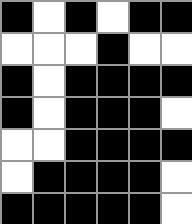[["black", "white", "black", "white", "black", "black"], ["white", "white", "white", "black", "white", "white"], ["black", "white", "black", "black", "black", "black"], ["black", "white", "black", "black", "black", "white"], ["white", "white", "black", "black", "black", "black"], ["white", "black", "black", "black", "black", "white"], ["black", "black", "black", "black", "black", "white"]]